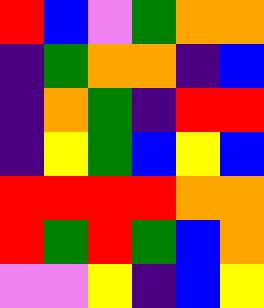[["red", "blue", "violet", "green", "orange", "orange"], ["indigo", "green", "orange", "orange", "indigo", "blue"], ["indigo", "orange", "green", "indigo", "red", "red"], ["indigo", "yellow", "green", "blue", "yellow", "blue"], ["red", "red", "red", "red", "orange", "orange"], ["red", "green", "red", "green", "blue", "orange"], ["violet", "violet", "yellow", "indigo", "blue", "yellow"]]